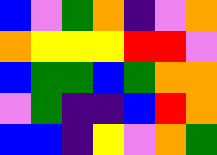[["blue", "violet", "green", "orange", "indigo", "violet", "orange"], ["orange", "yellow", "yellow", "yellow", "red", "red", "violet"], ["blue", "green", "green", "blue", "green", "orange", "orange"], ["violet", "green", "indigo", "indigo", "blue", "red", "orange"], ["blue", "blue", "indigo", "yellow", "violet", "orange", "green"]]